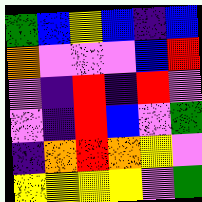[["green", "blue", "yellow", "blue", "indigo", "blue"], ["orange", "violet", "violet", "violet", "blue", "red"], ["violet", "indigo", "red", "indigo", "red", "violet"], ["violet", "indigo", "red", "blue", "violet", "green"], ["indigo", "orange", "red", "orange", "yellow", "violet"], ["yellow", "yellow", "yellow", "yellow", "violet", "green"]]